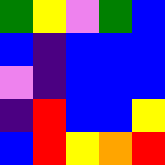[["green", "yellow", "violet", "green", "blue"], ["blue", "indigo", "blue", "blue", "blue"], ["violet", "indigo", "blue", "blue", "blue"], ["indigo", "red", "blue", "blue", "yellow"], ["blue", "red", "yellow", "orange", "red"]]